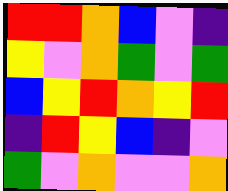[["red", "red", "orange", "blue", "violet", "indigo"], ["yellow", "violet", "orange", "green", "violet", "green"], ["blue", "yellow", "red", "orange", "yellow", "red"], ["indigo", "red", "yellow", "blue", "indigo", "violet"], ["green", "violet", "orange", "violet", "violet", "orange"]]